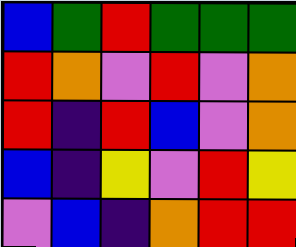[["blue", "green", "red", "green", "green", "green"], ["red", "orange", "violet", "red", "violet", "orange"], ["red", "indigo", "red", "blue", "violet", "orange"], ["blue", "indigo", "yellow", "violet", "red", "yellow"], ["violet", "blue", "indigo", "orange", "red", "red"]]